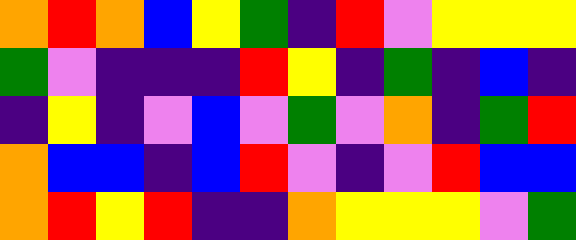[["orange", "red", "orange", "blue", "yellow", "green", "indigo", "red", "violet", "yellow", "yellow", "yellow"], ["green", "violet", "indigo", "indigo", "indigo", "red", "yellow", "indigo", "green", "indigo", "blue", "indigo"], ["indigo", "yellow", "indigo", "violet", "blue", "violet", "green", "violet", "orange", "indigo", "green", "red"], ["orange", "blue", "blue", "indigo", "blue", "red", "violet", "indigo", "violet", "red", "blue", "blue"], ["orange", "red", "yellow", "red", "indigo", "indigo", "orange", "yellow", "yellow", "yellow", "violet", "green"]]